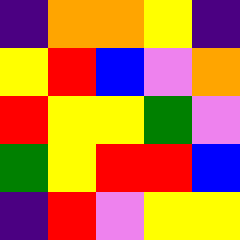[["indigo", "orange", "orange", "yellow", "indigo"], ["yellow", "red", "blue", "violet", "orange"], ["red", "yellow", "yellow", "green", "violet"], ["green", "yellow", "red", "red", "blue"], ["indigo", "red", "violet", "yellow", "yellow"]]